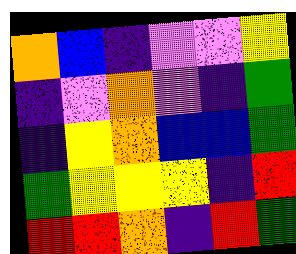[["orange", "blue", "indigo", "violet", "violet", "yellow"], ["indigo", "violet", "orange", "violet", "indigo", "green"], ["indigo", "yellow", "orange", "blue", "blue", "green"], ["green", "yellow", "yellow", "yellow", "indigo", "red"], ["red", "red", "orange", "indigo", "red", "green"]]